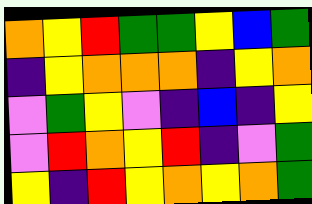[["orange", "yellow", "red", "green", "green", "yellow", "blue", "green"], ["indigo", "yellow", "orange", "orange", "orange", "indigo", "yellow", "orange"], ["violet", "green", "yellow", "violet", "indigo", "blue", "indigo", "yellow"], ["violet", "red", "orange", "yellow", "red", "indigo", "violet", "green"], ["yellow", "indigo", "red", "yellow", "orange", "yellow", "orange", "green"]]